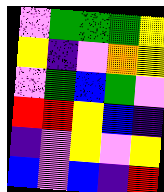[["violet", "green", "green", "green", "yellow"], ["yellow", "indigo", "violet", "orange", "yellow"], ["violet", "green", "blue", "green", "violet"], ["red", "red", "yellow", "blue", "indigo"], ["indigo", "violet", "yellow", "violet", "yellow"], ["blue", "violet", "blue", "indigo", "red"]]